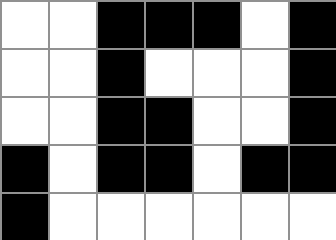[["white", "white", "black", "black", "black", "white", "black"], ["white", "white", "black", "white", "white", "white", "black"], ["white", "white", "black", "black", "white", "white", "black"], ["black", "white", "black", "black", "white", "black", "black"], ["black", "white", "white", "white", "white", "white", "white"]]